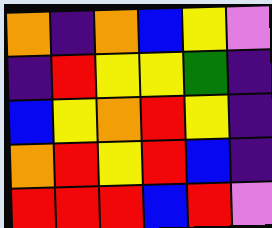[["orange", "indigo", "orange", "blue", "yellow", "violet"], ["indigo", "red", "yellow", "yellow", "green", "indigo"], ["blue", "yellow", "orange", "red", "yellow", "indigo"], ["orange", "red", "yellow", "red", "blue", "indigo"], ["red", "red", "red", "blue", "red", "violet"]]